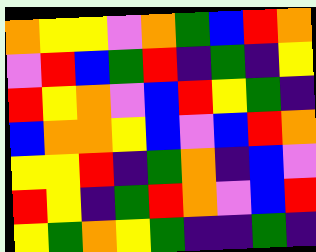[["orange", "yellow", "yellow", "violet", "orange", "green", "blue", "red", "orange"], ["violet", "red", "blue", "green", "red", "indigo", "green", "indigo", "yellow"], ["red", "yellow", "orange", "violet", "blue", "red", "yellow", "green", "indigo"], ["blue", "orange", "orange", "yellow", "blue", "violet", "blue", "red", "orange"], ["yellow", "yellow", "red", "indigo", "green", "orange", "indigo", "blue", "violet"], ["red", "yellow", "indigo", "green", "red", "orange", "violet", "blue", "red"], ["yellow", "green", "orange", "yellow", "green", "indigo", "indigo", "green", "indigo"]]